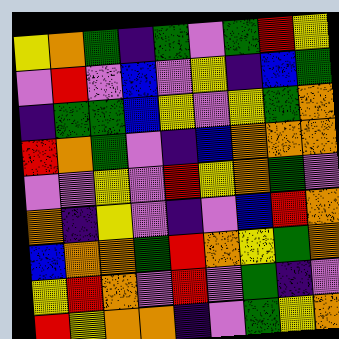[["yellow", "orange", "green", "indigo", "green", "violet", "green", "red", "yellow"], ["violet", "red", "violet", "blue", "violet", "yellow", "indigo", "blue", "green"], ["indigo", "green", "green", "blue", "yellow", "violet", "yellow", "green", "orange"], ["red", "orange", "green", "violet", "indigo", "blue", "orange", "orange", "orange"], ["violet", "violet", "yellow", "violet", "red", "yellow", "orange", "green", "violet"], ["orange", "indigo", "yellow", "violet", "indigo", "violet", "blue", "red", "orange"], ["blue", "orange", "orange", "green", "red", "orange", "yellow", "green", "orange"], ["yellow", "red", "orange", "violet", "red", "violet", "green", "indigo", "violet"], ["red", "yellow", "orange", "orange", "indigo", "violet", "green", "yellow", "orange"]]